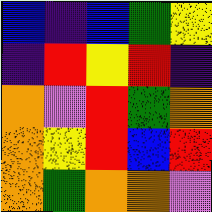[["blue", "indigo", "blue", "green", "yellow"], ["indigo", "red", "yellow", "red", "indigo"], ["orange", "violet", "red", "green", "orange"], ["orange", "yellow", "red", "blue", "red"], ["orange", "green", "orange", "orange", "violet"]]